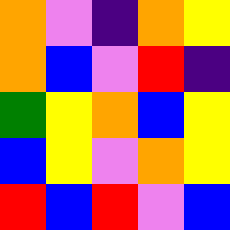[["orange", "violet", "indigo", "orange", "yellow"], ["orange", "blue", "violet", "red", "indigo"], ["green", "yellow", "orange", "blue", "yellow"], ["blue", "yellow", "violet", "orange", "yellow"], ["red", "blue", "red", "violet", "blue"]]